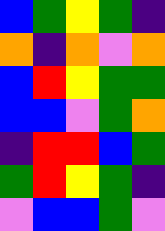[["blue", "green", "yellow", "green", "indigo"], ["orange", "indigo", "orange", "violet", "orange"], ["blue", "red", "yellow", "green", "green"], ["blue", "blue", "violet", "green", "orange"], ["indigo", "red", "red", "blue", "green"], ["green", "red", "yellow", "green", "indigo"], ["violet", "blue", "blue", "green", "violet"]]